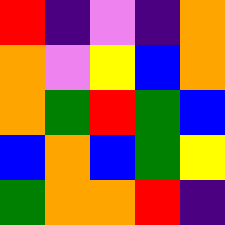[["red", "indigo", "violet", "indigo", "orange"], ["orange", "violet", "yellow", "blue", "orange"], ["orange", "green", "red", "green", "blue"], ["blue", "orange", "blue", "green", "yellow"], ["green", "orange", "orange", "red", "indigo"]]